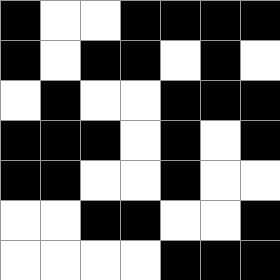[["black", "white", "white", "black", "black", "black", "black"], ["black", "white", "black", "black", "white", "black", "white"], ["white", "black", "white", "white", "black", "black", "black"], ["black", "black", "black", "white", "black", "white", "black"], ["black", "black", "white", "white", "black", "white", "white"], ["white", "white", "black", "black", "white", "white", "black"], ["white", "white", "white", "white", "black", "black", "black"]]